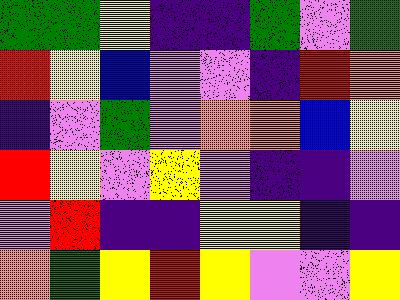[["green", "green", "yellow", "indigo", "indigo", "green", "violet", "green"], ["red", "yellow", "blue", "violet", "violet", "indigo", "red", "orange"], ["indigo", "violet", "green", "violet", "orange", "orange", "blue", "yellow"], ["red", "yellow", "violet", "yellow", "violet", "indigo", "indigo", "violet"], ["violet", "red", "indigo", "indigo", "yellow", "yellow", "indigo", "indigo"], ["orange", "green", "yellow", "red", "yellow", "violet", "violet", "yellow"]]